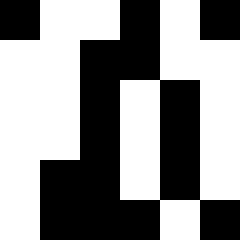[["black", "white", "white", "black", "white", "black"], ["white", "white", "black", "black", "white", "white"], ["white", "white", "black", "white", "black", "white"], ["white", "white", "black", "white", "black", "white"], ["white", "black", "black", "white", "black", "white"], ["white", "black", "black", "black", "white", "black"]]